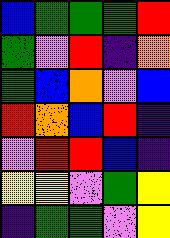[["blue", "green", "green", "green", "red"], ["green", "violet", "red", "indigo", "orange"], ["green", "blue", "orange", "violet", "blue"], ["red", "orange", "blue", "red", "indigo"], ["violet", "red", "red", "blue", "indigo"], ["yellow", "yellow", "violet", "green", "yellow"], ["indigo", "green", "green", "violet", "yellow"]]